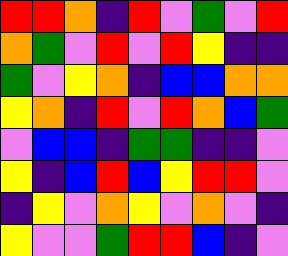[["red", "red", "orange", "indigo", "red", "violet", "green", "violet", "red"], ["orange", "green", "violet", "red", "violet", "red", "yellow", "indigo", "indigo"], ["green", "violet", "yellow", "orange", "indigo", "blue", "blue", "orange", "orange"], ["yellow", "orange", "indigo", "red", "violet", "red", "orange", "blue", "green"], ["violet", "blue", "blue", "indigo", "green", "green", "indigo", "indigo", "violet"], ["yellow", "indigo", "blue", "red", "blue", "yellow", "red", "red", "violet"], ["indigo", "yellow", "violet", "orange", "yellow", "violet", "orange", "violet", "indigo"], ["yellow", "violet", "violet", "green", "red", "red", "blue", "indigo", "violet"]]